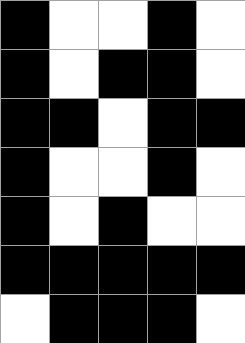[["black", "white", "white", "black", "white"], ["black", "white", "black", "black", "white"], ["black", "black", "white", "black", "black"], ["black", "white", "white", "black", "white"], ["black", "white", "black", "white", "white"], ["black", "black", "black", "black", "black"], ["white", "black", "black", "black", "white"]]